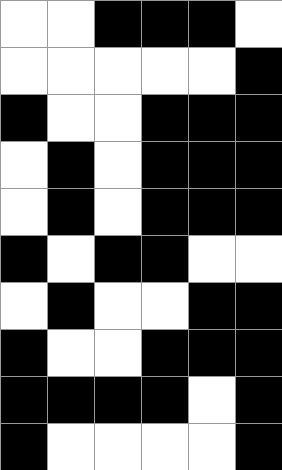[["white", "white", "black", "black", "black", "white"], ["white", "white", "white", "white", "white", "black"], ["black", "white", "white", "black", "black", "black"], ["white", "black", "white", "black", "black", "black"], ["white", "black", "white", "black", "black", "black"], ["black", "white", "black", "black", "white", "white"], ["white", "black", "white", "white", "black", "black"], ["black", "white", "white", "black", "black", "black"], ["black", "black", "black", "black", "white", "black"], ["black", "white", "white", "white", "white", "black"]]